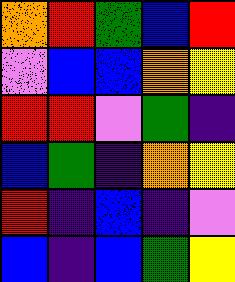[["orange", "red", "green", "blue", "red"], ["violet", "blue", "blue", "orange", "yellow"], ["red", "red", "violet", "green", "indigo"], ["blue", "green", "indigo", "orange", "yellow"], ["red", "indigo", "blue", "indigo", "violet"], ["blue", "indigo", "blue", "green", "yellow"]]